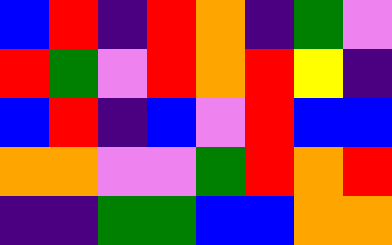[["blue", "red", "indigo", "red", "orange", "indigo", "green", "violet"], ["red", "green", "violet", "red", "orange", "red", "yellow", "indigo"], ["blue", "red", "indigo", "blue", "violet", "red", "blue", "blue"], ["orange", "orange", "violet", "violet", "green", "red", "orange", "red"], ["indigo", "indigo", "green", "green", "blue", "blue", "orange", "orange"]]